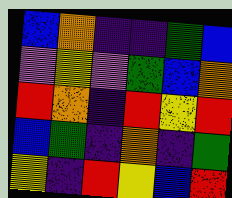[["blue", "orange", "indigo", "indigo", "green", "blue"], ["violet", "yellow", "violet", "green", "blue", "orange"], ["red", "orange", "indigo", "red", "yellow", "red"], ["blue", "green", "indigo", "orange", "indigo", "green"], ["yellow", "indigo", "red", "yellow", "blue", "red"]]